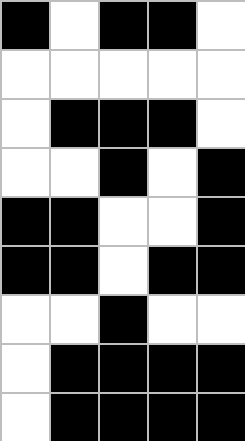[["black", "white", "black", "black", "white"], ["white", "white", "white", "white", "white"], ["white", "black", "black", "black", "white"], ["white", "white", "black", "white", "black"], ["black", "black", "white", "white", "black"], ["black", "black", "white", "black", "black"], ["white", "white", "black", "white", "white"], ["white", "black", "black", "black", "black"], ["white", "black", "black", "black", "black"]]